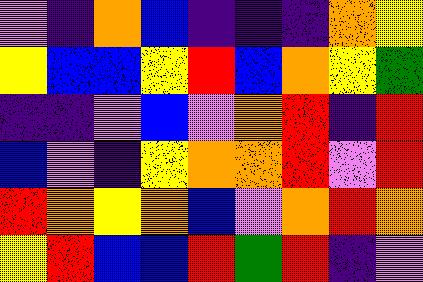[["violet", "indigo", "orange", "blue", "indigo", "indigo", "indigo", "orange", "yellow"], ["yellow", "blue", "blue", "yellow", "red", "blue", "orange", "yellow", "green"], ["indigo", "indigo", "violet", "blue", "violet", "orange", "red", "indigo", "red"], ["blue", "violet", "indigo", "yellow", "orange", "orange", "red", "violet", "red"], ["red", "orange", "yellow", "orange", "blue", "violet", "orange", "red", "orange"], ["yellow", "red", "blue", "blue", "red", "green", "red", "indigo", "violet"]]